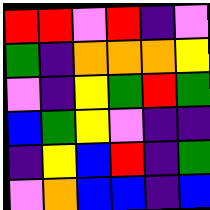[["red", "red", "violet", "red", "indigo", "violet"], ["green", "indigo", "orange", "orange", "orange", "yellow"], ["violet", "indigo", "yellow", "green", "red", "green"], ["blue", "green", "yellow", "violet", "indigo", "indigo"], ["indigo", "yellow", "blue", "red", "indigo", "green"], ["violet", "orange", "blue", "blue", "indigo", "blue"]]